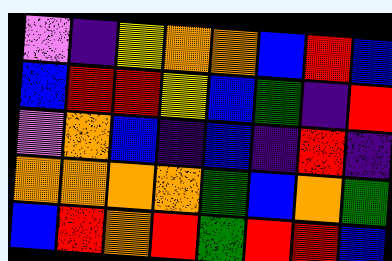[["violet", "indigo", "yellow", "orange", "orange", "blue", "red", "blue"], ["blue", "red", "red", "yellow", "blue", "green", "indigo", "red"], ["violet", "orange", "blue", "indigo", "blue", "indigo", "red", "indigo"], ["orange", "orange", "orange", "orange", "green", "blue", "orange", "green"], ["blue", "red", "orange", "red", "green", "red", "red", "blue"]]